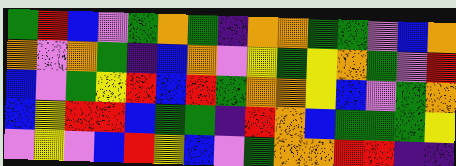[["green", "red", "blue", "violet", "green", "orange", "green", "indigo", "orange", "orange", "green", "green", "violet", "blue", "orange"], ["orange", "violet", "orange", "green", "indigo", "blue", "orange", "violet", "yellow", "green", "yellow", "orange", "green", "violet", "red"], ["blue", "violet", "green", "yellow", "red", "blue", "red", "green", "orange", "orange", "yellow", "blue", "violet", "green", "orange"], ["blue", "yellow", "red", "red", "blue", "green", "green", "indigo", "red", "orange", "blue", "green", "green", "green", "yellow"], ["violet", "yellow", "violet", "blue", "red", "yellow", "blue", "violet", "green", "orange", "orange", "red", "red", "indigo", "indigo"]]